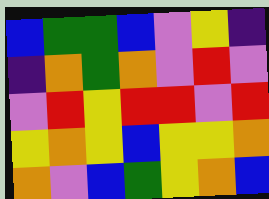[["blue", "green", "green", "blue", "violet", "yellow", "indigo"], ["indigo", "orange", "green", "orange", "violet", "red", "violet"], ["violet", "red", "yellow", "red", "red", "violet", "red"], ["yellow", "orange", "yellow", "blue", "yellow", "yellow", "orange"], ["orange", "violet", "blue", "green", "yellow", "orange", "blue"]]